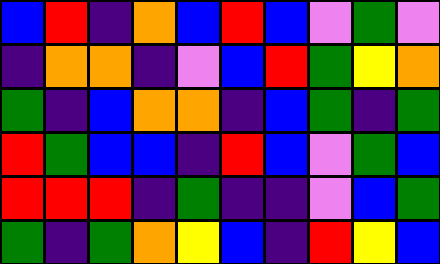[["blue", "red", "indigo", "orange", "blue", "red", "blue", "violet", "green", "violet"], ["indigo", "orange", "orange", "indigo", "violet", "blue", "red", "green", "yellow", "orange"], ["green", "indigo", "blue", "orange", "orange", "indigo", "blue", "green", "indigo", "green"], ["red", "green", "blue", "blue", "indigo", "red", "blue", "violet", "green", "blue"], ["red", "red", "red", "indigo", "green", "indigo", "indigo", "violet", "blue", "green"], ["green", "indigo", "green", "orange", "yellow", "blue", "indigo", "red", "yellow", "blue"]]